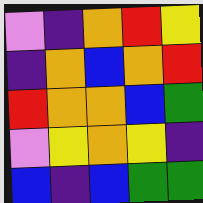[["violet", "indigo", "orange", "red", "yellow"], ["indigo", "orange", "blue", "orange", "red"], ["red", "orange", "orange", "blue", "green"], ["violet", "yellow", "orange", "yellow", "indigo"], ["blue", "indigo", "blue", "green", "green"]]